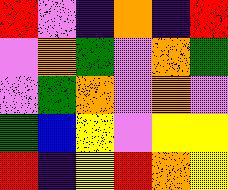[["red", "violet", "indigo", "orange", "indigo", "red"], ["violet", "orange", "green", "violet", "orange", "green"], ["violet", "green", "orange", "violet", "orange", "violet"], ["green", "blue", "yellow", "violet", "yellow", "yellow"], ["red", "indigo", "yellow", "red", "orange", "yellow"]]